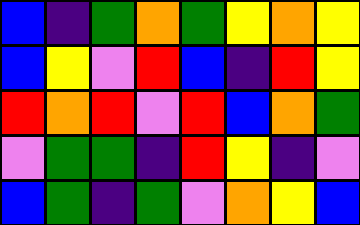[["blue", "indigo", "green", "orange", "green", "yellow", "orange", "yellow"], ["blue", "yellow", "violet", "red", "blue", "indigo", "red", "yellow"], ["red", "orange", "red", "violet", "red", "blue", "orange", "green"], ["violet", "green", "green", "indigo", "red", "yellow", "indigo", "violet"], ["blue", "green", "indigo", "green", "violet", "orange", "yellow", "blue"]]